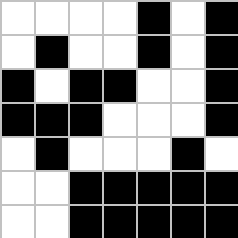[["white", "white", "white", "white", "black", "white", "black"], ["white", "black", "white", "white", "black", "white", "black"], ["black", "white", "black", "black", "white", "white", "black"], ["black", "black", "black", "white", "white", "white", "black"], ["white", "black", "white", "white", "white", "black", "white"], ["white", "white", "black", "black", "black", "black", "black"], ["white", "white", "black", "black", "black", "black", "black"]]